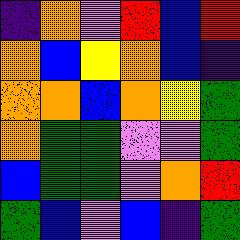[["indigo", "orange", "violet", "red", "blue", "red"], ["orange", "blue", "yellow", "orange", "blue", "indigo"], ["orange", "orange", "blue", "orange", "yellow", "green"], ["orange", "green", "green", "violet", "violet", "green"], ["blue", "green", "green", "violet", "orange", "red"], ["green", "blue", "violet", "blue", "indigo", "green"]]